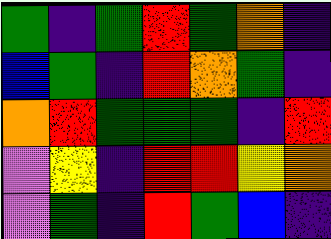[["green", "indigo", "green", "red", "green", "orange", "indigo"], ["blue", "green", "indigo", "red", "orange", "green", "indigo"], ["orange", "red", "green", "green", "green", "indigo", "red"], ["violet", "yellow", "indigo", "red", "red", "yellow", "orange"], ["violet", "green", "indigo", "red", "green", "blue", "indigo"]]